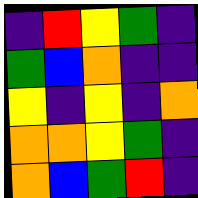[["indigo", "red", "yellow", "green", "indigo"], ["green", "blue", "orange", "indigo", "indigo"], ["yellow", "indigo", "yellow", "indigo", "orange"], ["orange", "orange", "yellow", "green", "indigo"], ["orange", "blue", "green", "red", "indigo"]]